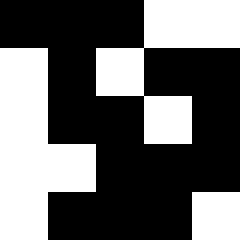[["black", "black", "black", "white", "white"], ["white", "black", "white", "black", "black"], ["white", "black", "black", "white", "black"], ["white", "white", "black", "black", "black"], ["white", "black", "black", "black", "white"]]